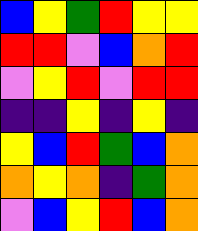[["blue", "yellow", "green", "red", "yellow", "yellow"], ["red", "red", "violet", "blue", "orange", "red"], ["violet", "yellow", "red", "violet", "red", "red"], ["indigo", "indigo", "yellow", "indigo", "yellow", "indigo"], ["yellow", "blue", "red", "green", "blue", "orange"], ["orange", "yellow", "orange", "indigo", "green", "orange"], ["violet", "blue", "yellow", "red", "blue", "orange"]]